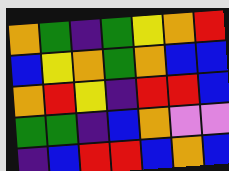[["orange", "green", "indigo", "green", "yellow", "orange", "red"], ["blue", "yellow", "orange", "green", "orange", "blue", "blue"], ["orange", "red", "yellow", "indigo", "red", "red", "blue"], ["green", "green", "indigo", "blue", "orange", "violet", "violet"], ["indigo", "blue", "red", "red", "blue", "orange", "blue"]]